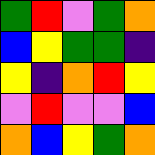[["green", "red", "violet", "green", "orange"], ["blue", "yellow", "green", "green", "indigo"], ["yellow", "indigo", "orange", "red", "yellow"], ["violet", "red", "violet", "violet", "blue"], ["orange", "blue", "yellow", "green", "orange"]]